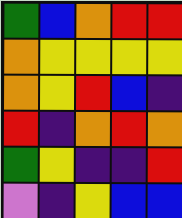[["green", "blue", "orange", "red", "red"], ["orange", "yellow", "yellow", "yellow", "yellow"], ["orange", "yellow", "red", "blue", "indigo"], ["red", "indigo", "orange", "red", "orange"], ["green", "yellow", "indigo", "indigo", "red"], ["violet", "indigo", "yellow", "blue", "blue"]]